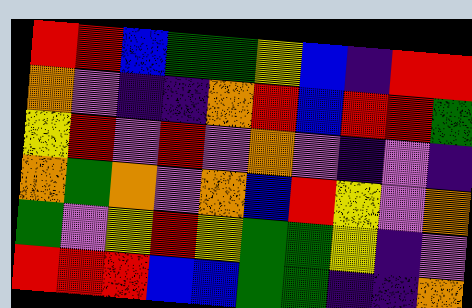[["red", "red", "blue", "green", "green", "yellow", "blue", "indigo", "red", "red"], ["orange", "violet", "indigo", "indigo", "orange", "red", "blue", "red", "red", "green"], ["yellow", "red", "violet", "red", "violet", "orange", "violet", "indigo", "violet", "indigo"], ["orange", "green", "orange", "violet", "orange", "blue", "red", "yellow", "violet", "orange"], ["green", "violet", "yellow", "red", "yellow", "green", "green", "yellow", "indigo", "violet"], ["red", "red", "red", "blue", "blue", "green", "green", "indigo", "indigo", "orange"]]